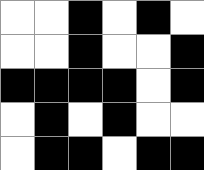[["white", "white", "black", "white", "black", "white"], ["white", "white", "black", "white", "white", "black"], ["black", "black", "black", "black", "white", "black"], ["white", "black", "white", "black", "white", "white"], ["white", "black", "black", "white", "black", "black"]]